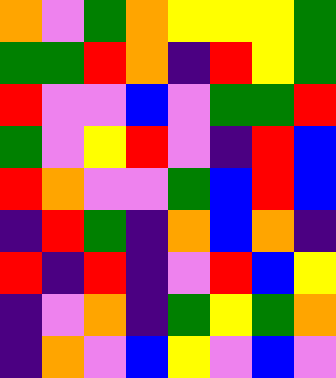[["orange", "violet", "green", "orange", "yellow", "yellow", "yellow", "green"], ["green", "green", "red", "orange", "indigo", "red", "yellow", "green"], ["red", "violet", "violet", "blue", "violet", "green", "green", "red"], ["green", "violet", "yellow", "red", "violet", "indigo", "red", "blue"], ["red", "orange", "violet", "violet", "green", "blue", "red", "blue"], ["indigo", "red", "green", "indigo", "orange", "blue", "orange", "indigo"], ["red", "indigo", "red", "indigo", "violet", "red", "blue", "yellow"], ["indigo", "violet", "orange", "indigo", "green", "yellow", "green", "orange"], ["indigo", "orange", "violet", "blue", "yellow", "violet", "blue", "violet"]]